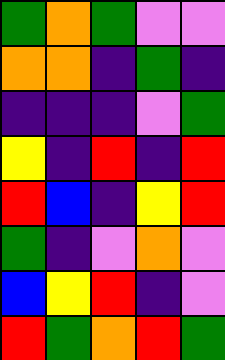[["green", "orange", "green", "violet", "violet"], ["orange", "orange", "indigo", "green", "indigo"], ["indigo", "indigo", "indigo", "violet", "green"], ["yellow", "indigo", "red", "indigo", "red"], ["red", "blue", "indigo", "yellow", "red"], ["green", "indigo", "violet", "orange", "violet"], ["blue", "yellow", "red", "indigo", "violet"], ["red", "green", "orange", "red", "green"]]